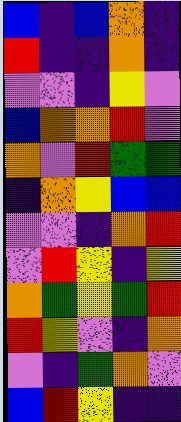[["blue", "indigo", "blue", "orange", "indigo"], ["red", "indigo", "indigo", "orange", "indigo"], ["violet", "violet", "indigo", "yellow", "violet"], ["blue", "orange", "orange", "red", "violet"], ["orange", "violet", "red", "green", "green"], ["indigo", "orange", "yellow", "blue", "blue"], ["violet", "violet", "indigo", "orange", "red"], ["violet", "red", "yellow", "indigo", "yellow"], ["orange", "green", "yellow", "green", "red"], ["red", "yellow", "violet", "indigo", "orange"], ["violet", "indigo", "green", "orange", "violet"], ["blue", "red", "yellow", "indigo", "indigo"]]